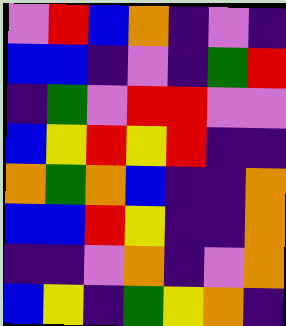[["violet", "red", "blue", "orange", "indigo", "violet", "indigo"], ["blue", "blue", "indigo", "violet", "indigo", "green", "red"], ["indigo", "green", "violet", "red", "red", "violet", "violet"], ["blue", "yellow", "red", "yellow", "red", "indigo", "indigo"], ["orange", "green", "orange", "blue", "indigo", "indigo", "orange"], ["blue", "blue", "red", "yellow", "indigo", "indigo", "orange"], ["indigo", "indigo", "violet", "orange", "indigo", "violet", "orange"], ["blue", "yellow", "indigo", "green", "yellow", "orange", "indigo"]]